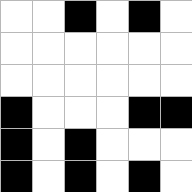[["white", "white", "black", "white", "black", "white"], ["white", "white", "white", "white", "white", "white"], ["white", "white", "white", "white", "white", "white"], ["black", "white", "white", "white", "black", "black"], ["black", "white", "black", "white", "white", "white"], ["black", "white", "black", "white", "black", "white"]]